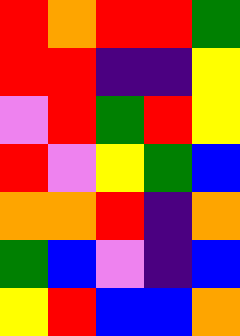[["red", "orange", "red", "red", "green"], ["red", "red", "indigo", "indigo", "yellow"], ["violet", "red", "green", "red", "yellow"], ["red", "violet", "yellow", "green", "blue"], ["orange", "orange", "red", "indigo", "orange"], ["green", "blue", "violet", "indigo", "blue"], ["yellow", "red", "blue", "blue", "orange"]]